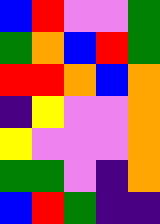[["blue", "red", "violet", "violet", "green"], ["green", "orange", "blue", "red", "green"], ["red", "red", "orange", "blue", "orange"], ["indigo", "yellow", "violet", "violet", "orange"], ["yellow", "violet", "violet", "violet", "orange"], ["green", "green", "violet", "indigo", "orange"], ["blue", "red", "green", "indigo", "indigo"]]